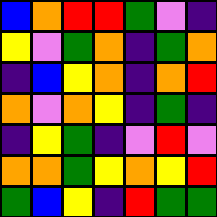[["blue", "orange", "red", "red", "green", "violet", "indigo"], ["yellow", "violet", "green", "orange", "indigo", "green", "orange"], ["indigo", "blue", "yellow", "orange", "indigo", "orange", "red"], ["orange", "violet", "orange", "yellow", "indigo", "green", "indigo"], ["indigo", "yellow", "green", "indigo", "violet", "red", "violet"], ["orange", "orange", "green", "yellow", "orange", "yellow", "red"], ["green", "blue", "yellow", "indigo", "red", "green", "green"]]